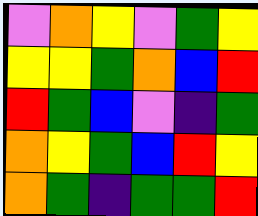[["violet", "orange", "yellow", "violet", "green", "yellow"], ["yellow", "yellow", "green", "orange", "blue", "red"], ["red", "green", "blue", "violet", "indigo", "green"], ["orange", "yellow", "green", "blue", "red", "yellow"], ["orange", "green", "indigo", "green", "green", "red"]]